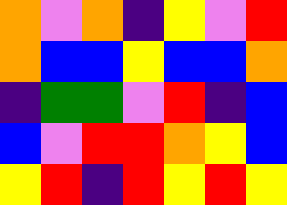[["orange", "violet", "orange", "indigo", "yellow", "violet", "red"], ["orange", "blue", "blue", "yellow", "blue", "blue", "orange"], ["indigo", "green", "green", "violet", "red", "indigo", "blue"], ["blue", "violet", "red", "red", "orange", "yellow", "blue"], ["yellow", "red", "indigo", "red", "yellow", "red", "yellow"]]